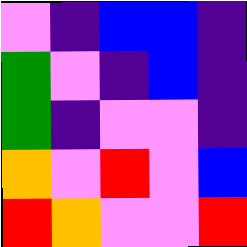[["violet", "indigo", "blue", "blue", "indigo"], ["green", "violet", "indigo", "blue", "indigo"], ["green", "indigo", "violet", "violet", "indigo"], ["orange", "violet", "red", "violet", "blue"], ["red", "orange", "violet", "violet", "red"]]